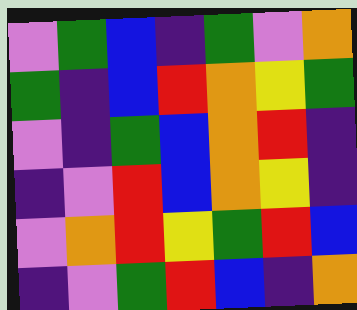[["violet", "green", "blue", "indigo", "green", "violet", "orange"], ["green", "indigo", "blue", "red", "orange", "yellow", "green"], ["violet", "indigo", "green", "blue", "orange", "red", "indigo"], ["indigo", "violet", "red", "blue", "orange", "yellow", "indigo"], ["violet", "orange", "red", "yellow", "green", "red", "blue"], ["indigo", "violet", "green", "red", "blue", "indigo", "orange"]]